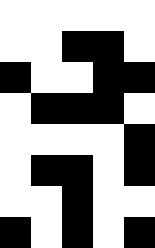[["white", "white", "white", "white", "white"], ["white", "white", "black", "black", "white"], ["black", "white", "white", "black", "black"], ["white", "black", "black", "black", "white"], ["white", "white", "white", "white", "black"], ["white", "black", "black", "white", "black"], ["white", "white", "black", "white", "white"], ["black", "white", "black", "white", "black"]]